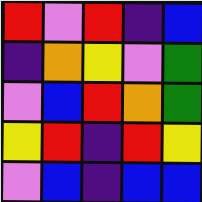[["red", "violet", "red", "indigo", "blue"], ["indigo", "orange", "yellow", "violet", "green"], ["violet", "blue", "red", "orange", "green"], ["yellow", "red", "indigo", "red", "yellow"], ["violet", "blue", "indigo", "blue", "blue"]]